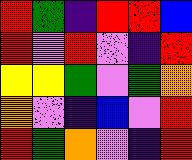[["red", "green", "indigo", "red", "red", "blue"], ["red", "violet", "red", "violet", "indigo", "red"], ["yellow", "yellow", "green", "violet", "green", "orange"], ["orange", "violet", "indigo", "blue", "violet", "red"], ["red", "green", "orange", "violet", "indigo", "red"]]